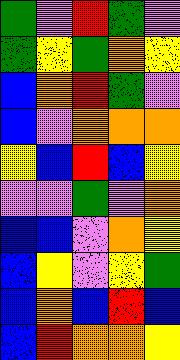[["green", "violet", "red", "green", "violet"], ["green", "yellow", "green", "orange", "yellow"], ["blue", "orange", "red", "green", "violet"], ["blue", "violet", "orange", "orange", "orange"], ["yellow", "blue", "red", "blue", "yellow"], ["violet", "violet", "green", "violet", "orange"], ["blue", "blue", "violet", "orange", "yellow"], ["blue", "yellow", "violet", "yellow", "green"], ["blue", "orange", "blue", "red", "blue"], ["blue", "red", "orange", "orange", "yellow"]]